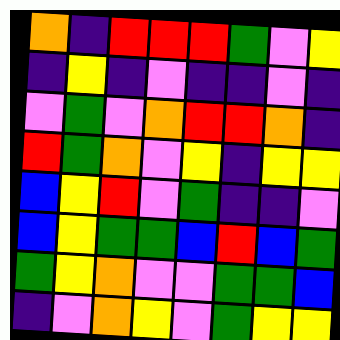[["orange", "indigo", "red", "red", "red", "green", "violet", "yellow"], ["indigo", "yellow", "indigo", "violet", "indigo", "indigo", "violet", "indigo"], ["violet", "green", "violet", "orange", "red", "red", "orange", "indigo"], ["red", "green", "orange", "violet", "yellow", "indigo", "yellow", "yellow"], ["blue", "yellow", "red", "violet", "green", "indigo", "indigo", "violet"], ["blue", "yellow", "green", "green", "blue", "red", "blue", "green"], ["green", "yellow", "orange", "violet", "violet", "green", "green", "blue"], ["indigo", "violet", "orange", "yellow", "violet", "green", "yellow", "yellow"]]